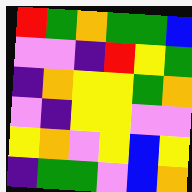[["red", "green", "orange", "green", "green", "blue"], ["violet", "violet", "indigo", "red", "yellow", "green"], ["indigo", "orange", "yellow", "yellow", "green", "orange"], ["violet", "indigo", "yellow", "yellow", "violet", "violet"], ["yellow", "orange", "violet", "yellow", "blue", "yellow"], ["indigo", "green", "green", "violet", "blue", "orange"]]